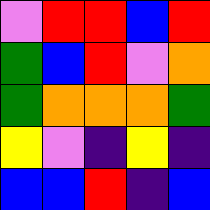[["violet", "red", "red", "blue", "red"], ["green", "blue", "red", "violet", "orange"], ["green", "orange", "orange", "orange", "green"], ["yellow", "violet", "indigo", "yellow", "indigo"], ["blue", "blue", "red", "indigo", "blue"]]